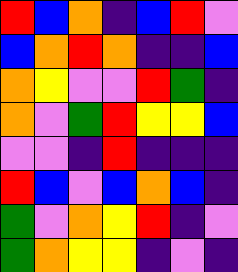[["red", "blue", "orange", "indigo", "blue", "red", "violet"], ["blue", "orange", "red", "orange", "indigo", "indigo", "blue"], ["orange", "yellow", "violet", "violet", "red", "green", "indigo"], ["orange", "violet", "green", "red", "yellow", "yellow", "blue"], ["violet", "violet", "indigo", "red", "indigo", "indigo", "indigo"], ["red", "blue", "violet", "blue", "orange", "blue", "indigo"], ["green", "violet", "orange", "yellow", "red", "indigo", "violet"], ["green", "orange", "yellow", "yellow", "indigo", "violet", "indigo"]]